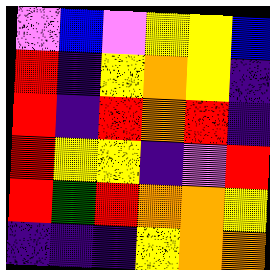[["violet", "blue", "violet", "yellow", "yellow", "blue"], ["red", "indigo", "yellow", "orange", "yellow", "indigo"], ["red", "indigo", "red", "orange", "red", "indigo"], ["red", "yellow", "yellow", "indigo", "violet", "red"], ["red", "green", "red", "orange", "orange", "yellow"], ["indigo", "indigo", "indigo", "yellow", "orange", "orange"]]